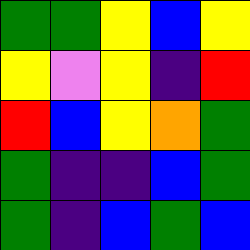[["green", "green", "yellow", "blue", "yellow"], ["yellow", "violet", "yellow", "indigo", "red"], ["red", "blue", "yellow", "orange", "green"], ["green", "indigo", "indigo", "blue", "green"], ["green", "indigo", "blue", "green", "blue"]]